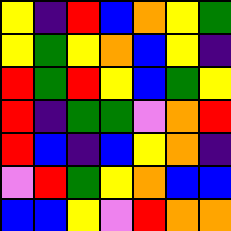[["yellow", "indigo", "red", "blue", "orange", "yellow", "green"], ["yellow", "green", "yellow", "orange", "blue", "yellow", "indigo"], ["red", "green", "red", "yellow", "blue", "green", "yellow"], ["red", "indigo", "green", "green", "violet", "orange", "red"], ["red", "blue", "indigo", "blue", "yellow", "orange", "indigo"], ["violet", "red", "green", "yellow", "orange", "blue", "blue"], ["blue", "blue", "yellow", "violet", "red", "orange", "orange"]]